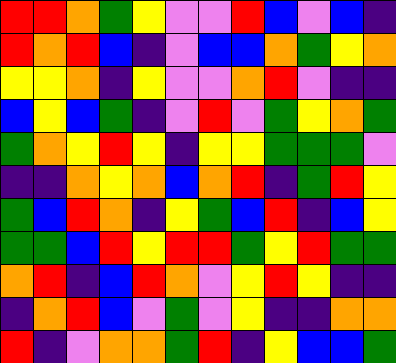[["red", "red", "orange", "green", "yellow", "violet", "violet", "red", "blue", "violet", "blue", "indigo"], ["red", "orange", "red", "blue", "indigo", "violet", "blue", "blue", "orange", "green", "yellow", "orange"], ["yellow", "yellow", "orange", "indigo", "yellow", "violet", "violet", "orange", "red", "violet", "indigo", "indigo"], ["blue", "yellow", "blue", "green", "indigo", "violet", "red", "violet", "green", "yellow", "orange", "green"], ["green", "orange", "yellow", "red", "yellow", "indigo", "yellow", "yellow", "green", "green", "green", "violet"], ["indigo", "indigo", "orange", "yellow", "orange", "blue", "orange", "red", "indigo", "green", "red", "yellow"], ["green", "blue", "red", "orange", "indigo", "yellow", "green", "blue", "red", "indigo", "blue", "yellow"], ["green", "green", "blue", "red", "yellow", "red", "red", "green", "yellow", "red", "green", "green"], ["orange", "red", "indigo", "blue", "red", "orange", "violet", "yellow", "red", "yellow", "indigo", "indigo"], ["indigo", "orange", "red", "blue", "violet", "green", "violet", "yellow", "indigo", "indigo", "orange", "orange"], ["red", "indigo", "violet", "orange", "orange", "green", "red", "indigo", "yellow", "blue", "blue", "green"]]